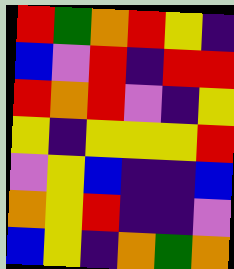[["red", "green", "orange", "red", "yellow", "indigo"], ["blue", "violet", "red", "indigo", "red", "red"], ["red", "orange", "red", "violet", "indigo", "yellow"], ["yellow", "indigo", "yellow", "yellow", "yellow", "red"], ["violet", "yellow", "blue", "indigo", "indigo", "blue"], ["orange", "yellow", "red", "indigo", "indigo", "violet"], ["blue", "yellow", "indigo", "orange", "green", "orange"]]